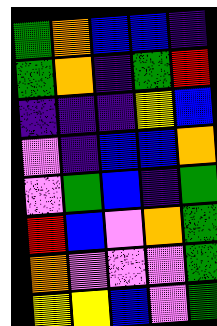[["green", "orange", "blue", "blue", "indigo"], ["green", "orange", "indigo", "green", "red"], ["indigo", "indigo", "indigo", "yellow", "blue"], ["violet", "indigo", "blue", "blue", "orange"], ["violet", "green", "blue", "indigo", "green"], ["red", "blue", "violet", "orange", "green"], ["orange", "violet", "violet", "violet", "green"], ["yellow", "yellow", "blue", "violet", "green"]]